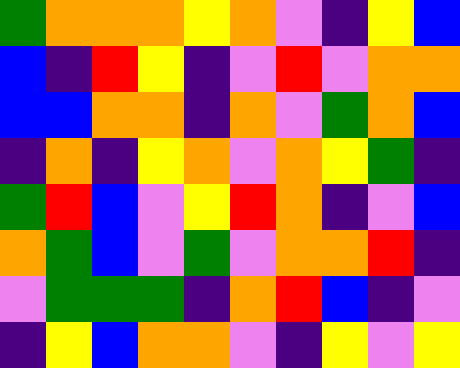[["green", "orange", "orange", "orange", "yellow", "orange", "violet", "indigo", "yellow", "blue"], ["blue", "indigo", "red", "yellow", "indigo", "violet", "red", "violet", "orange", "orange"], ["blue", "blue", "orange", "orange", "indigo", "orange", "violet", "green", "orange", "blue"], ["indigo", "orange", "indigo", "yellow", "orange", "violet", "orange", "yellow", "green", "indigo"], ["green", "red", "blue", "violet", "yellow", "red", "orange", "indigo", "violet", "blue"], ["orange", "green", "blue", "violet", "green", "violet", "orange", "orange", "red", "indigo"], ["violet", "green", "green", "green", "indigo", "orange", "red", "blue", "indigo", "violet"], ["indigo", "yellow", "blue", "orange", "orange", "violet", "indigo", "yellow", "violet", "yellow"]]